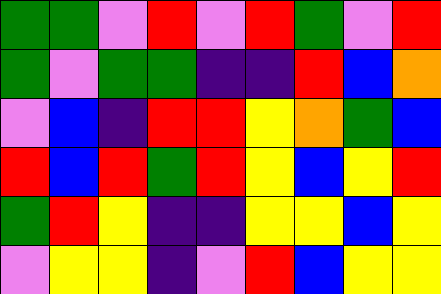[["green", "green", "violet", "red", "violet", "red", "green", "violet", "red"], ["green", "violet", "green", "green", "indigo", "indigo", "red", "blue", "orange"], ["violet", "blue", "indigo", "red", "red", "yellow", "orange", "green", "blue"], ["red", "blue", "red", "green", "red", "yellow", "blue", "yellow", "red"], ["green", "red", "yellow", "indigo", "indigo", "yellow", "yellow", "blue", "yellow"], ["violet", "yellow", "yellow", "indigo", "violet", "red", "blue", "yellow", "yellow"]]